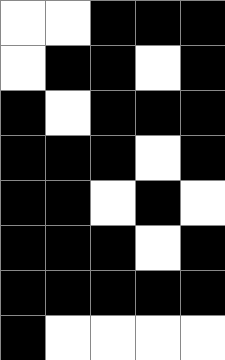[["white", "white", "black", "black", "black"], ["white", "black", "black", "white", "black"], ["black", "white", "black", "black", "black"], ["black", "black", "black", "white", "black"], ["black", "black", "white", "black", "white"], ["black", "black", "black", "white", "black"], ["black", "black", "black", "black", "black"], ["black", "white", "white", "white", "white"]]